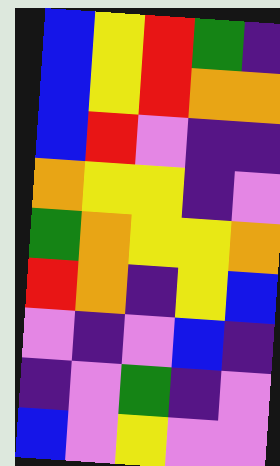[["blue", "yellow", "red", "green", "indigo"], ["blue", "yellow", "red", "orange", "orange"], ["blue", "red", "violet", "indigo", "indigo"], ["orange", "yellow", "yellow", "indigo", "violet"], ["green", "orange", "yellow", "yellow", "orange"], ["red", "orange", "indigo", "yellow", "blue"], ["violet", "indigo", "violet", "blue", "indigo"], ["indigo", "violet", "green", "indigo", "violet"], ["blue", "violet", "yellow", "violet", "violet"]]